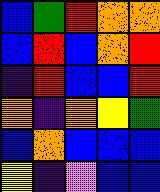[["blue", "green", "red", "orange", "orange"], ["blue", "red", "blue", "orange", "red"], ["indigo", "red", "blue", "blue", "red"], ["orange", "indigo", "orange", "yellow", "green"], ["blue", "orange", "blue", "blue", "blue"], ["yellow", "indigo", "violet", "blue", "blue"]]